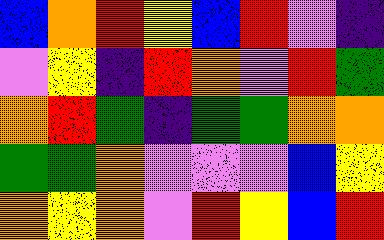[["blue", "orange", "red", "yellow", "blue", "red", "violet", "indigo"], ["violet", "yellow", "indigo", "red", "orange", "violet", "red", "green"], ["orange", "red", "green", "indigo", "green", "green", "orange", "orange"], ["green", "green", "orange", "violet", "violet", "violet", "blue", "yellow"], ["orange", "yellow", "orange", "violet", "red", "yellow", "blue", "red"]]